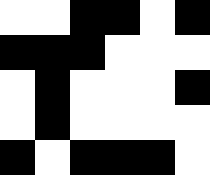[["white", "white", "black", "black", "white", "black"], ["black", "black", "black", "white", "white", "white"], ["white", "black", "white", "white", "white", "black"], ["white", "black", "white", "white", "white", "white"], ["black", "white", "black", "black", "black", "white"]]